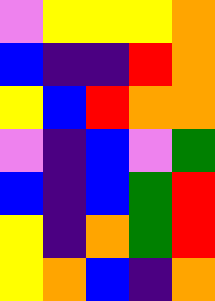[["violet", "yellow", "yellow", "yellow", "orange"], ["blue", "indigo", "indigo", "red", "orange"], ["yellow", "blue", "red", "orange", "orange"], ["violet", "indigo", "blue", "violet", "green"], ["blue", "indigo", "blue", "green", "red"], ["yellow", "indigo", "orange", "green", "red"], ["yellow", "orange", "blue", "indigo", "orange"]]